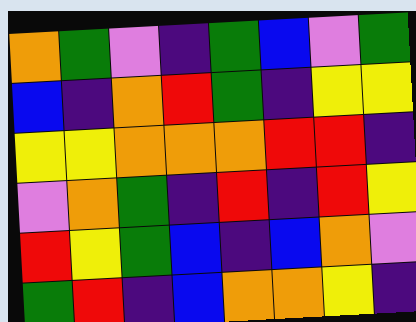[["orange", "green", "violet", "indigo", "green", "blue", "violet", "green"], ["blue", "indigo", "orange", "red", "green", "indigo", "yellow", "yellow"], ["yellow", "yellow", "orange", "orange", "orange", "red", "red", "indigo"], ["violet", "orange", "green", "indigo", "red", "indigo", "red", "yellow"], ["red", "yellow", "green", "blue", "indigo", "blue", "orange", "violet"], ["green", "red", "indigo", "blue", "orange", "orange", "yellow", "indigo"]]